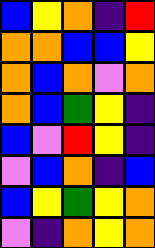[["blue", "yellow", "orange", "indigo", "red"], ["orange", "orange", "blue", "blue", "yellow"], ["orange", "blue", "orange", "violet", "orange"], ["orange", "blue", "green", "yellow", "indigo"], ["blue", "violet", "red", "yellow", "indigo"], ["violet", "blue", "orange", "indigo", "blue"], ["blue", "yellow", "green", "yellow", "orange"], ["violet", "indigo", "orange", "yellow", "orange"]]